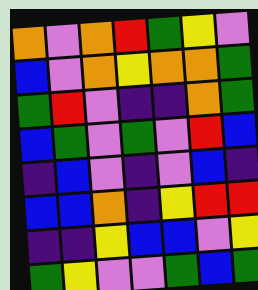[["orange", "violet", "orange", "red", "green", "yellow", "violet"], ["blue", "violet", "orange", "yellow", "orange", "orange", "green"], ["green", "red", "violet", "indigo", "indigo", "orange", "green"], ["blue", "green", "violet", "green", "violet", "red", "blue"], ["indigo", "blue", "violet", "indigo", "violet", "blue", "indigo"], ["blue", "blue", "orange", "indigo", "yellow", "red", "red"], ["indigo", "indigo", "yellow", "blue", "blue", "violet", "yellow"], ["green", "yellow", "violet", "violet", "green", "blue", "green"]]